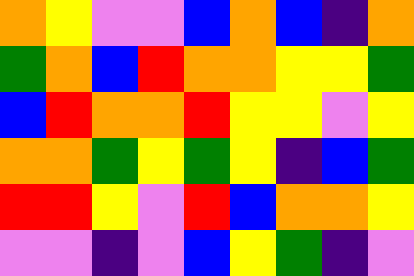[["orange", "yellow", "violet", "violet", "blue", "orange", "blue", "indigo", "orange"], ["green", "orange", "blue", "red", "orange", "orange", "yellow", "yellow", "green"], ["blue", "red", "orange", "orange", "red", "yellow", "yellow", "violet", "yellow"], ["orange", "orange", "green", "yellow", "green", "yellow", "indigo", "blue", "green"], ["red", "red", "yellow", "violet", "red", "blue", "orange", "orange", "yellow"], ["violet", "violet", "indigo", "violet", "blue", "yellow", "green", "indigo", "violet"]]